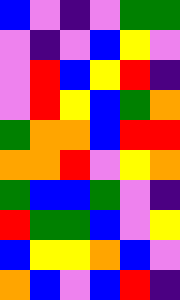[["blue", "violet", "indigo", "violet", "green", "green"], ["violet", "indigo", "violet", "blue", "yellow", "violet"], ["violet", "red", "blue", "yellow", "red", "indigo"], ["violet", "red", "yellow", "blue", "green", "orange"], ["green", "orange", "orange", "blue", "red", "red"], ["orange", "orange", "red", "violet", "yellow", "orange"], ["green", "blue", "blue", "green", "violet", "indigo"], ["red", "green", "green", "blue", "violet", "yellow"], ["blue", "yellow", "yellow", "orange", "blue", "violet"], ["orange", "blue", "violet", "blue", "red", "indigo"]]